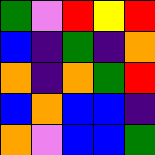[["green", "violet", "red", "yellow", "red"], ["blue", "indigo", "green", "indigo", "orange"], ["orange", "indigo", "orange", "green", "red"], ["blue", "orange", "blue", "blue", "indigo"], ["orange", "violet", "blue", "blue", "green"]]